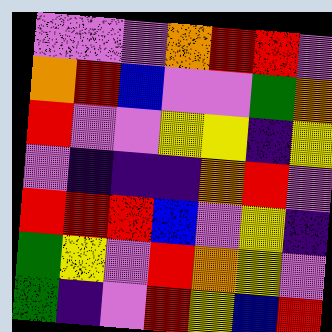[["violet", "violet", "violet", "orange", "red", "red", "violet"], ["orange", "red", "blue", "violet", "violet", "green", "orange"], ["red", "violet", "violet", "yellow", "yellow", "indigo", "yellow"], ["violet", "indigo", "indigo", "indigo", "orange", "red", "violet"], ["red", "red", "red", "blue", "violet", "yellow", "indigo"], ["green", "yellow", "violet", "red", "orange", "yellow", "violet"], ["green", "indigo", "violet", "red", "yellow", "blue", "red"]]